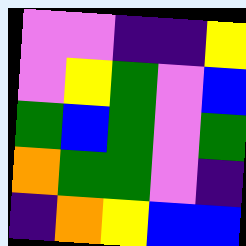[["violet", "violet", "indigo", "indigo", "yellow"], ["violet", "yellow", "green", "violet", "blue"], ["green", "blue", "green", "violet", "green"], ["orange", "green", "green", "violet", "indigo"], ["indigo", "orange", "yellow", "blue", "blue"]]